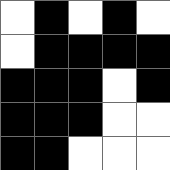[["white", "black", "white", "black", "white"], ["white", "black", "black", "black", "black"], ["black", "black", "black", "white", "black"], ["black", "black", "black", "white", "white"], ["black", "black", "white", "white", "white"]]